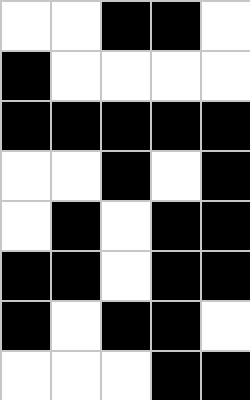[["white", "white", "black", "black", "white"], ["black", "white", "white", "white", "white"], ["black", "black", "black", "black", "black"], ["white", "white", "black", "white", "black"], ["white", "black", "white", "black", "black"], ["black", "black", "white", "black", "black"], ["black", "white", "black", "black", "white"], ["white", "white", "white", "black", "black"]]